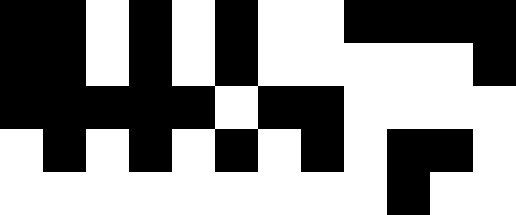[["black", "black", "white", "black", "white", "black", "white", "white", "black", "black", "black", "black"], ["black", "black", "white", "black", "white", "black", "white", "white", "white", "white", "white", "black"], ["black", "black", "black", "black", "black", "white", "black", "black", "white", "white", "white", "white"], ["white", "black", "white", "black", "white", "black", "white", "black", "white", "black", "black", "white"], ["white", "white", "white", "white", "white", "white", "white", "white", "white", "black", "white", "white"]]